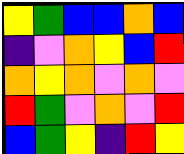[["yellow", "green", "blue", "blue", "orange", "blue"], ["indigo", "violet", "orange", "yellow", "blue", "red"], ["orange", "yellow", "orange", "violet", "orange", "violet"], ["red", "green", "violet", "orange", "violet", "red"], ["blue", "green", "yellow", "indigo", "red", "yellow"]]